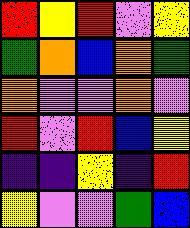[["red", "yellow", "red", "violet", "yellow"], ["green", "orange", "blue", "orange", "green"], ["orange", "violet", "violet", "orange", "violet"], ["red", "violet", "red", "blue", "yellow"], ["indigo", "indigo", "yellow", "indigo", "red"], ["yellow", "violet", "violet", "green", "blue"]]